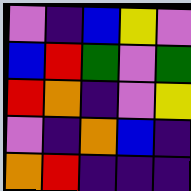[["violet", "indigo", "blue", "yellow", "violet"], ["blue", "red", "green", "violet", "green"], ["red", "orange", "indigo", "violet", "yellow"], ["violet", "indigo", "orange", "blue", "indigo"], ["orange", "red", "indigo", "indigo", "indigo"]]